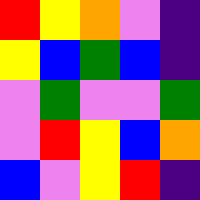[["red", "yellow", "orange", "violet", "indigo"], ["yellow", "blue", "green", "blue", "indigo"], ["violet", "green", "violet", "violet", "green"], ["violet", "red", "yellow", "blue", "orange"], ["blue", "violet", "yellow", "red", "indigo"]]